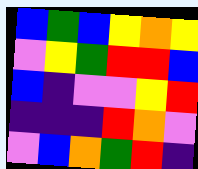[["blue", "green", "blue", "yellow", "orange", "yellow"], ["violet", "yellow", "green", "red", "red", "blue"], ["blue", "indigo", "violet", "violet", "yellow", "red"], ["indigo", "indigo", "indigo", "red", "orange", "violet"], ["violet", "blue", "orange", "green", "red", "indigo"]]